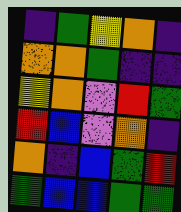[["indigo", "green", "yellow", "orange", "indigo"], ["orange", "orange", "green", "indigo", "indigo"], ["yellow", "orange", "violet", "red", "green"], ["red", "blue", "violet", "orange", "indigo"], ["orange", "indigo", "blue", "green", "red"], ["green", "blue", "blue", "green", "green"]]